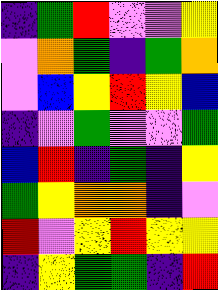[["indigo", "green", "red", "violet", "violet", "yellow"], ["violet", "orange", "green", "indigo", "green", "orange"], ["violet", "blue", "yellow", "red", "yellow", "blue"], ["indigo", "violet", "green", "violet", "violet", "green"], ["blue", "red", "indigo", "green", "indigo", "yellow"], ["green", "yellow", "orange", "orange", "indigo", "violet"], ["red", "violet", "yellow", "red", "yellow", "yellow"], ["indigo", "yellow", "green", "green", "indigo", "red"]]